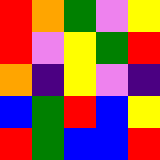[["red", "orange", "green", "violet", "yellow"], ["red", "violet", "yellow", "green", "red"], ["orange", "indigo", "yellow", "violet", "indigo"], ["blue", "green", "red", "blue", "yellow"], ["red", "green", "blue", "blue", "red"]]